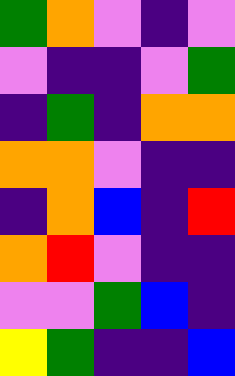[["green", "orange", "violet", "indigo", "violet"], ["violet", "indigo", "indigo", "violet", "green"], ["indigo", "green", "indigo", "orange", "orange"], ["orange", "orange", "violet", "indigo", "indigo"], ["indigo", "orange", "blue", "indigo", "red"], ["orange", "red", "violet", "indigo", "indigo"], ["violet", "violet", "green", "blue", "indigo"], ["yellow", "green", "indigo", "indigo", "blue"]]